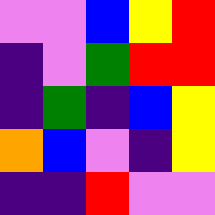[["violet", "violet", "blue", "yellow", "red"], ["indigo", "violet", "green", "red", "red"], ["indigo", "green", "indigo", "blue", "yellow"], ["orange", "blue", "violet", "indigo", "yellow"], ["indigo", "indigo", "red", "violet", "violet"]]